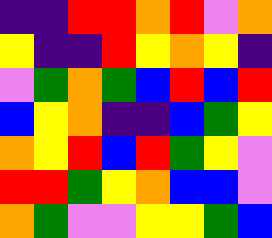[["indigo", "indigo", "red", "red", "orange", "red", "violet", "orange"], ["yellow", "indigo", "indigo", "red", "yellow", "orange", "yellow", "indigo"], ["violet", "green", "orange", "green", "blue", "red", "blue", "red"], ["blue", "yellow", "orange", "indigo", "indigo", "blue", "green", "yellow"], ["orange", "yellow", "red", "blue", "red", "green", "yellow", "violet"], ["red", "red", "green", "yellow", "orange", "blue", "blue", "violet"], ["orange", "green", "violet", "violet", "yellow", "yellow", "green", "blue"]]